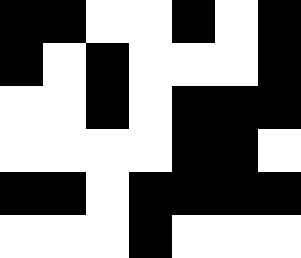[["black", "black", "white", "white", "black", "white", "black"], ["black", "white", "black", "white", "white", "white", "black"], ["white", "white", "black", "white", "black", "black", "black"], ["white", "white", "white", "white", "black", "black", "white"], ["black", "black", "white", "black", "black", "black", "black"], ["white", "white", "white", "black", "white", "white", "white"]]